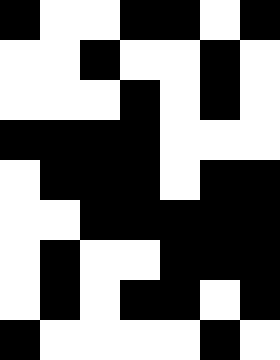[["black", "white", "white", "black", "black", "white", "black"], ["white", "white", "black", "white", "white", "black", "white"], ["white", "white", "white", "black", "white", "black", "white"], ["black", "black", "black", "black", "white", "white", "white"], ["white", "black", "black", "black", "white", "black", "black"], ["white", "white", "black", "black", "black", "black", "black"], ["white", "black", "white", "white", "black", "black", "black"], ["white", "black", "white", "black", "black", "white", "black"], ["black", "white", "white", "white", "white", "black", "white"]]